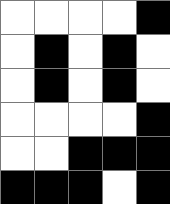[["white", "white", "white", "white", "black"], ["white", "black", "white", "black", "white"], ["white", "black", "white", "black", "white"], ["white", "white", "white", "white", "black"], ["white", "white", "black", "black", "black"], ["black", "black", "black", "white", "black"]]